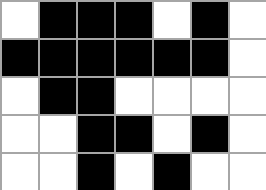[["white", "black", "black", "black", "white", "black", "white"], ["black", "black", "black", "black", "black", "black", "white"], ["white", "black", "black", "white", "white", "white", "white"], ["white", "white", "black", "black", "white", "black", "white"], ["white", "white", "black", "white", "black", "white", "white"]]